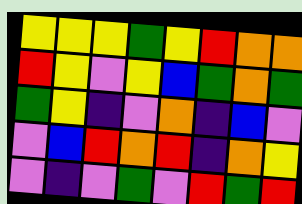[["yellow", "yellow", "yellow", "green", "yellow", "red", "orange", "orange"], ["red", "yellow", "violet", "yellow", "blue", "green", "orange", "green"], ["green", "yellow", "indigo", "violet", "orange", "indigo", "blue", "violet"], ["violet", "blue", "red", "orange", "red", "indigo", "orange", "yellow"], ["violet", "indigo", "violet", "green", "violet", "red", "green", "red"]]